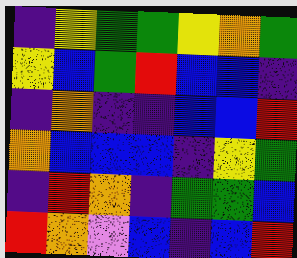[["indigo", "yellow", "green", "green", "yellow", "orange", "green"], ["yellow", "blue", "green", "red", "blue", "blue", "indigo"], ["indigo", "orange", "indigo", "indigo", "blue", "blue", "red"], ["orange", "blue", "blue", "blue", "indigo", "yellow", "green"], ["indigo", "red", "orange", "indigo", "green", "green", "blue"], ["red", "orange", "violet", "blue", "indigo", "blue", "red"]]